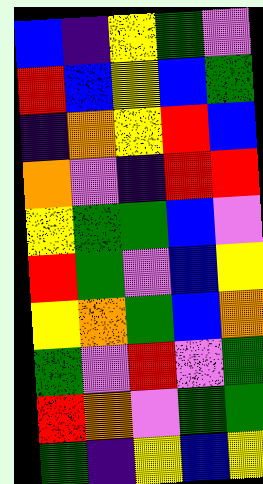[["blue", "indigo", "yellow", "green", "violet"], ["red", "blue", "yellow", "blue", "green"], ["indigo", "orange", "yellow", "red", "blue"], ["orange", "violet", "indigo", "red", "red"], ["yellow", "green", "green", "blue", "violet"], ["red", "green", "violet", "blue", "yellow"], ["yellow", "orange", "green", "blue", "orange"], ["green", "violet", "red", "violet", "green"], ["red", "orange", "violet", "green", "green"], ["green", "indigo", "yellow", "blue", "yellow"]]